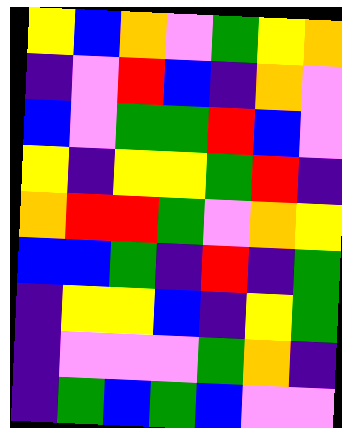[["yellow", "blue", "orange", "violet", "green", "yellow", "orange"], ["indigo", "violet", "red", "blue", "indigo", "orange", "violet"], ["blue", "violet", "green", "green", "red", "blue", "violet"], ["yellow", "indigo", "yellow", "yellow", "green", "red", "indigo"], ["orange", "red", "red", "green", "violet", "orange", "yellow"], ["blue", "blue", "green", "indigo", "red", "indigo", "green"], ["indigo", "yellow", "yellow", "blue", "indigo", "yellow", "green"], ["indigo", "violet", "violet", "violet", "green", "orange", "indigo"], ["indigo", "green", "blue", "green", "blue", "violet", "violet"]]